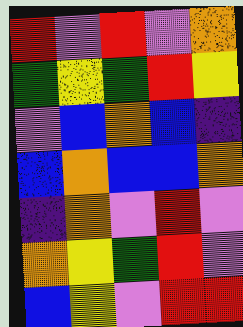[["red", "violet", "red", "violet", "orange"], ["green", "yellow", "green", "red", "yellow"], ["violet", "blue", "orange", "blue", "indigo"], ["blue", "orange", "blue", "blue", "orange"], ["indigo", "orange", "violet", "red", "violet"], ["orange", "yellow", "green", "red", "violet"], ["blue", "yellow", "violet", "red", "red"]]